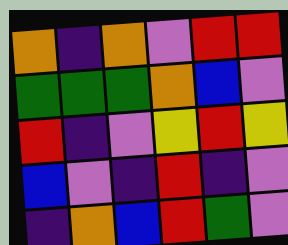[["orange", "indigo", "orange", "violet", "red", "red"], ["green", "green", "green", "orange", "blue", "violet"], ["red", "indigo", "violet", "yellow", "red", "yellow"], ["blue", "violet", "indigo", "red", "indigo", "violet"], ["indigo", "orange", "blue", "red", "green", "violet"]]